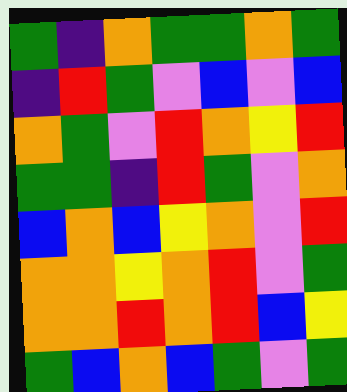[["green", "indigo", "orange", "green", "green", "orange", "green"], ["indigo", "red", "green", "violet", "blue", "violet", "blue"], ["orange", "green", "violet", "red", "orange", "yellow", "red"], ["green", "green", "indigo", "red", "green", "violet", "orange"], ["blue", "orange", "blue", "yellow", "orange", "violet", "red"], ["orange", "orange", "yellow", "orange", "red", "violet", "green"], ["orange", "orange", "red", "orange", "red", "blue", "yellow"], ["green", "blue", "orange", "blue", "green", "violet", "green"]]